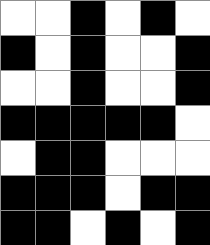[["white", "white", "black", "white", "black", "white"], ["black", "white", "black", "white", "white", "black"], ["white", "white", "black", "white", "white", "black"], ["black", "black", "black", "black", "black", "white"], ["white", "black", "black", "white", "white", "white"], ["black", "black", "black", "white", "black", "black"], ["black", "black", "white", "black", "white", "black"]]